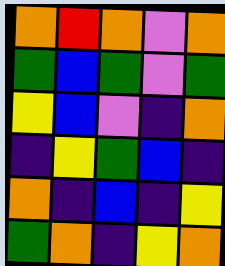[["orange", "red", "orange", "violet", "orange"], ["green", "blue", "green", "violet", "green"], ["yellow", "blue", "violet", "indigo", "orange"], ["indigo", "yellow", "green", "blue", "indigo"], ["orange", "indigo", "blue", "indigo", "yellow"], ["green", "orange", "indigo", "yellow", "orange"]]